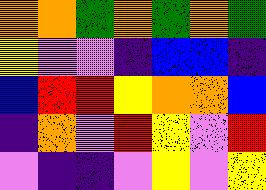[["orange", "orange", "green", "orange", "green", "orange", "green"], ["yellow", "violet", "violet", "indigo", "blue", "blue", "indigo"], ["blue", "red", "red", "yellow", "orange", "orange", "blue"], ["indigo", "orange", "violet", "red", "yellow", "violet", "red"], ["violet", "indigo", "indigo", "violet", "yellow", "violet", "yellow"]]